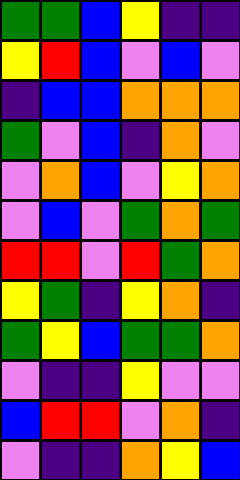[["green", "green", "blue", "yellow", "indigo", "indigo"], ["yellow", "red", "blue", "violet", "blue", "violet"], ["indigo", "blue", "blue", "orange", "orange", "orange"], ["green", "violet", "blue", "indigo", "orange", "violet"], ["violet", "orange", "blue", "violet", "yellow", "orange"], ["violet", "blue", "violet", "green", "orange", "green"], ["red", "red", "violet", "red", "green", "orange"], ["yellow", "green", "indigo", "yellow", "orange", "indigo"], ["green", "yellow", "blue", "green", "green", "orange"], ["violet", "indigo", "indigo", "yellow", "violet", "violet"], ["blue", "red", "red", "violet", "orange", "indigo"], ["violet", "indigo", "indigo", "orange", "yellow", "blue"]]